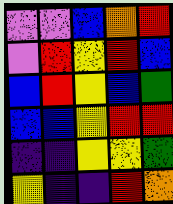[["violet", "violet", "blue", "orange", "red"], ["violet", "red", "yellow", "red", "blue"], ["blue", "red", "yellow", "blue", "green"], ["blue", "blue", "yellow", "red", "red"], ["indigo", "indigo", "yellow", "yellow", "green"], ["yellow", "indigo", "indigo", "red", "orange"]]